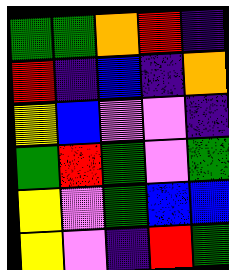[["green", "green", "orange", "red", "indigo"], ["red", "indigo", "blue", "indigo", "orange"], ["yellow", "blue", "violet", "violet", "indigo"], ["green", "red", "green", "violet", "green"], ["yellow", "violet", "green", "blue", "blue"], ["yellow", "violet", "indigo", "red", "green"]]